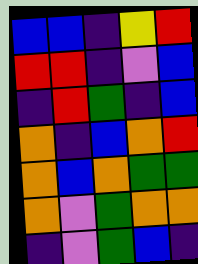[["blue", "blue", "indigo", "yellow", "red"], ["red", "red", "indigo", "violet", "blue"], ["indigo", "red", "green", "indigo", "blue"], ["orange", "indigo", "blue", "orange", "red"], ["orange", "blue", "orange", "green", "green"], ["orange", "violet", "green", "orange", "orange"], ["indigo", "violet", "green", "blue", "indigo"]]